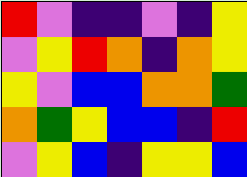[["red", "violet", "indigo", "indigo", "violet", "indigo", "yellow"], ["violet", "yellow", "red", "orange", "indigo", "orange", "yellow"], ["yellow", "violet", "blue", "blue", "orange", "orange", "green"], ["orange", "green", "yellow", "blue", "blue", "indigo", "red"], ["violet", "yellow", "blue", "indigo", "yellow", "yellow", "blue"]]